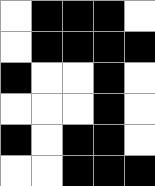[["white", "black", "black", "black", "white"], ["white", "black", "black", "black", "black"], ["black", "white", "white", "black", "white"], ["white", "white", "white", "black", "white"], ["black", "white", "black", "black", "white"], ["white", "white", "black", "black", "black"]]